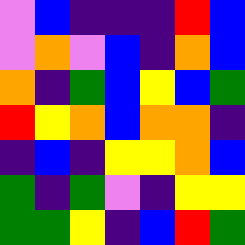[["violet", "blue", "indigo", "indigo", "indigo", "red", "blue"], ["violet", "orange", "violet", "blue", "indigo", "orange", "blue"], ["orange", "indigo", "green", "blue", "yellow", "blue", "green"], ["red", "yellow", "orange", "blue", "orange", "orange", "indigo"], ["indigo", "blue", "indigo", "yellow", "yellow", "orange", "blue"], ["green", "indigo", "green", "violet", "indigo", "yellow", "yellow"], ["green", "green", "yellow", "indigo", "blue", "red", "green"]]